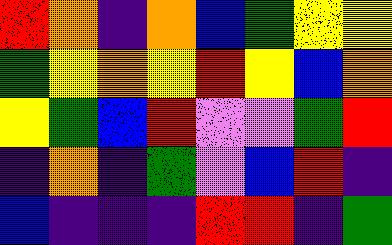[["red", "orange", "indigo", "orange", "blue", "green", "yellow", "yellow"], ["green", "yellow", "orange", "yellow", "red", "yellow", "blue", "orange"], ["yellow", "green", "blue", "red", "violet", "violet", "green", "red"], ["indigo", "orange", "indigo", "green", "violet", "blue", "red", "indigo"], ["blue", "indigo", "indigo", "indigo", "red", "red", "indigo", "green"]]